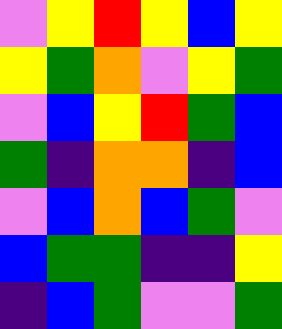[["violet", "yellow", "red", "yellow", "blue", "yellow"], ["yellow", "green", "orange", "violet", "yellow", "green"], ["violet", "blue", "yellow", "red", "green", "blue"], ["green", "indigo", "orange", "orange", "indigo", "blue"], ["violet", "blue", "orange", "blue", "green", "violet"], ["blue", "green", "green", "indigo", "indigo", "yellow"], ["indigo", "blue", "green", "violet", "violet", "green"]]